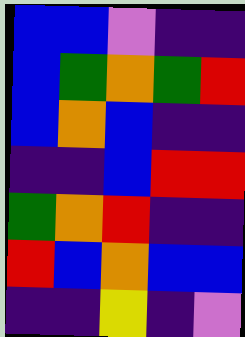[["blue", "blue", "violet", "indigo", "indigo"], ["blue", "green", "orange", "green", "red"], ["blue", "orange", "blue", "indigo", "indigo"], ["indigo", "indigo", "blue", "red", "red"], ["green", "orange", "red", "indigo", "indigo"], ["red", "blue", "orange", "blue", "blue"], ["indigo", "indigo", "yellow", "indigo", "violet"]]